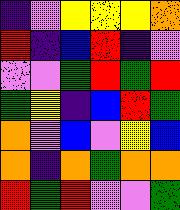[["indigo", "violet", "yellow", "yellow", "yellow", "orange"], ["red", "indigo", "blue", "red", "indigo", "violet"], ["violet", "violet", "green", "red", "green", "red"], ["green", "yellow", "indigo", "blue", "red", "green"], ["orange", "violet", "blue", "violet", "yellow", "blue"], ["orange", "indigo", "orange", "green", "orange", "orange"], ["red", "green", "red", "violet", "violet", "green"]]